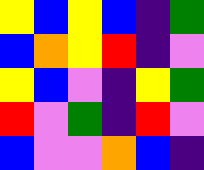[["yellow", "blue", "yellow", "blue", "indigo", "green"], ["blue", "orange", "yellow", "red", "indigo", "violet"], ["yellow", "blue", "violet", "indigo", "yellow", "green"], ["red", "violet", "green", "indigo", "red", "violet"], ["blue", "violet", "violet", "orange", "blue", "indigo"]]